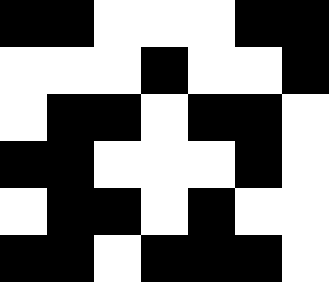[["black", "black", "white", "white", "white", "black", "black"], ["white", "white", "white", "black", "white", "white", "black"], ["white", "black", "black", "white", "black", "black", "white"], ["black", "black", "white", "white", "white", "black", "white"], ["white", "black", "black", "white", "black", "white", "white"], ["black", "black", "white", "black", "black", "black", "white"]]